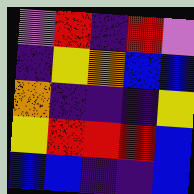[["violet", "red", "indigo", "red", "violet"], ["indigo", "yellow", "orange", "blue", "blue"], ["orange", "indigo", "indigo", "indigo", "yellow"], ["yellow", "red", "red", "red", "blue"], ["blue", "blue", "indigo", "indigo", "blue"]]